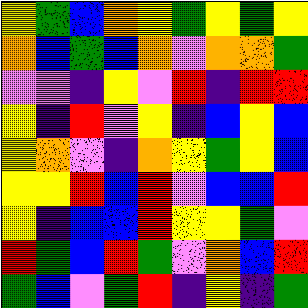[["yellow", "green", "blue", "orange", "yellow", "green", "yellow", "green", "yellow"], ["orange", "blue", "green", "blue", "orange", "violet", "orange", "orange", "green"], ["violet", "violet", "indigo", "yellow", "violet", "red", "indigo", "red", "red"], ["yellow", "indigo", "red", "violet", "yellow", "indigo", "blue", "yellow", "blue"], ["yellow", "orange", "violet", "indigo", "orange", "yellow", "green", "yellow", "blue"], ["yellow", "yellow", "red", "blue", "red", "violet", "blue", "blue", "red"], ["yellow", "indigo", "blue", "blue", "red", "yellow", "yellow", "green", "violet"], ["red", "green", "blue", "red", "green", "violet", "orange", "blue", "red"], ["green", "blue", "violet", "green", "red", "indigo", "yellow", "indigo", "green"]]